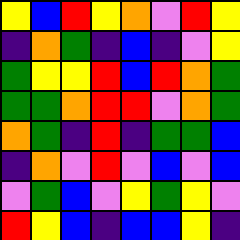[["yellow", "blue", "red", "yellow", "orange", "violet", "red", "yellow"], ["indigo", "orange", "green", "indigo", "blue", "indigo", "violet", "yellow"], ["green", "yellow", "yellow", "red", "blue", "red", "orange", "green"], ["green", "green", "orange", "red", "red", "violet", "orange", "green"], ["orange", "green", "indigo", "red", "indigo", "green", "green", "blue"], ["indigo", "orange", "violet", "red", "violet", "blue", "violet", "blue"], ["violet", "green", "blue", "violet", "yellow", "green", "yellow", "violet"], ["red", "yellow", "blue", "indigo", "blue", "blue", "yellow", "indigo"]]